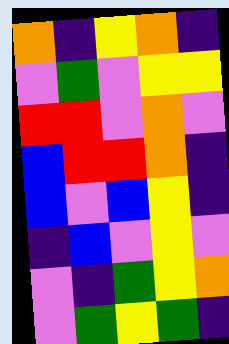[["orange", "indigo", "yellow", "orange", "indigo"], ["violet", "green", "violet", "yellow", "yellow"], ["red", "red", "violet", "orange", "violet"], ["blue", "red", "red", "orange", "indigo"], ["blue", "violet", "blue", "yellow", "indigo"], ["indigo", "blue", "violet", "yellow", "violet"], ["violet", "indigo", "green", "yellow", "orange"], ["violet", "green", "yellow", "green", "indigo"]]